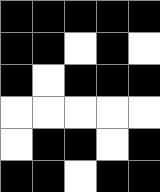[["black", "black", "black", "black", "black"], ["black", "black", "white", "black", "white"], ["black", "white", "black", "black", "black"], ["white", "white", "white", "white", "white"], ["white", "black", "black", "white", "black"], ["black", "black", "white", "black", "black"]]